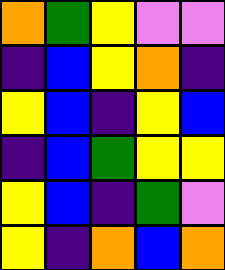[["orange", "green", "yellow", "violet", "violet"], ["indigo", "blue", "yellow", "orange", "indigo"], ["yellow", "blue", "indigo", "yellow", "blue"], ["indigo", "blue", "green", "yellow", "yellow"], ["yellow", "blue", "indigo", "green", "violet"], ["yellow", "indigo", "orange", "blue", "orange"]]